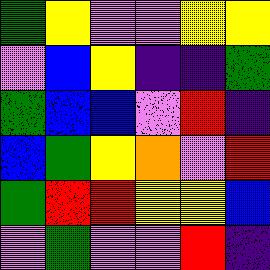[["green", "yellow", "violet", "violet", "yellow", "yellow"], ["violet", "blue", "yellow", "indigo", "indigo", "green"], ["green", "blue", "blue", "violet", "red", "indigo"], ["blue", "green", "yellow", "orange", "violet", "red"], ["green", "red", "red", "yellow", "yellow", "blue"], ["violet", "green", "violet", "violet", "red", "indigo"]]